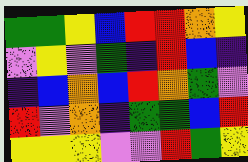[["green", "green", "yellow", "blue", "red", "red", "orange", "yellow"], ["violet", "yellow", "violet", "green", "indigo", "red", "blue", "indigo"], ["indigo", "blue", "orange", "blue", "red", "orange", "green", "violet"], ["red", "violet", "orange", "indigo", "green", "green", "blue", "red"], ["yellow", "yellow", "yellow", "violet", "violet", "red", "green", "yellow"]]